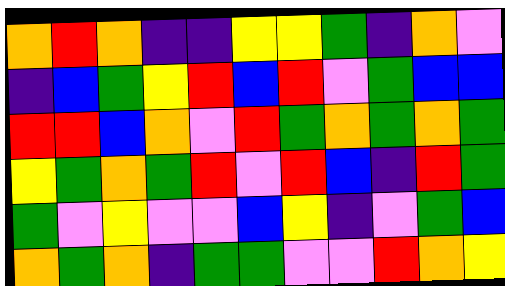[["orange", "red", "orange", "indigo", "indigo", "yellow", "yellow", "green", "indigo", "orange", "violet"], ["indigo", "blue", "green", "yellow", "red", "blue", "red", "violet", "green", "blue", "blue"], ["red", "red", "blue", "orange", "violet", "red", "green", "orange", "green", "orange", "green"], ["yellow", "green", "orange", "green", "red", "violet", "red", "blue", "indigo", "red", "green"], ["green", "violet", "yellow", "violet", "violet", "blue", "yellow", "indigo", "violet", "green", "blue"], ["orange", "green", "orange", "indigo", "green", "green", "violet", "violet", "red", "orange", "yellow"]]